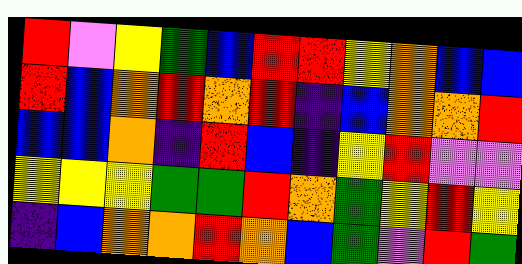[["red", "violet", "yellow", "green", "blue", "red", "red", "yellow", "orange", "blue", "blue"], ["red", "blue", "orange", "red", "orange", "red", "indigo", "blue", "orange", "orange", "red"], ["blue", "blue", "orange", "indigo", "red", "blue", "indigo", "yellow", "red", "violet", "violet"], ["yellow", "yellow", "yellow", "green", "green", "red", "orange", "green", "yellow", "red", "yellow"], ["indigo", "blue", "orange", "orange", "red", "orange", "blue", "green", "violet", "red", "green"]]